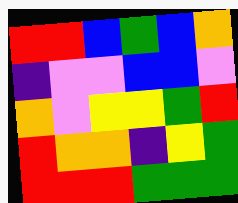[["red", "red", "blue", "green", "blue", "orange"], ["indigo", "violet", "violet", "blue", "blue", "violet"], ["orange", "violet", "yellow", "yellow", "green", "red"], ["red", "orange", "orange", "indigo", "yellow", "green"], ["red", "red", "red", "green", "green", "green"]]